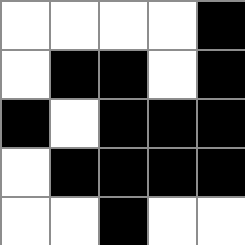[["white", "white", "white", "white", "black"], ["white", "black", "black", "white", "black"], ["black", "white", "black", "black", "black"], ["white", "black", "black", "black", "black"], ["white", "white", "black", "white", "white"]]